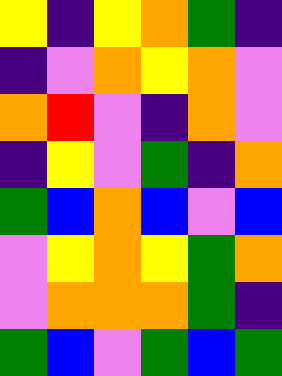[["yellow", "indigo", "yellow", "orange", "green", "indigo"], ["indigo", "violet", "orange", "yellow", "orange", "violet"], ["orange", "red", "violet", "indigo", "orange", "violet"], ["indigo", "yellow", "violet", "green", "indigo", "orange"], ["green", "blue", "orange", "blue", "violet", "blue"], ["violet", "yellow", "orange", "yellow", "green", "orange"], ["violet", "orange", "orange", "orange", "green", "indigo"], ["green", "blue", "violet", "green", "blue", "green"]]